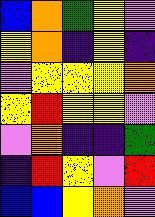[["blue", "orange", "green", "yellow", "violet"], ["yellow", "orange", "indigo", "yellow", "indigo"], ["violet", "yellow", "yellow", "yellow", "orange"], ["yellow", "red", "yellow", "yellow", "violet"], ["violet", "orange", "indigo", "indigo", "green"], ["indigo", "red", "yellow", "violet", "red"], ["blue", "blue", "yellow", "orange", "violet"]]